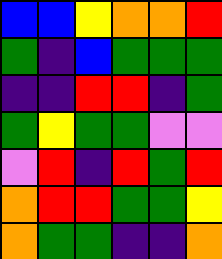[["blue", "blue", "yellow", "orange", "orange", "red"], ["green", "indigo", "blue", "green", "green", "green"], ["indigo", "indigo", "red", "red", "indigo", "green"], ["green", "yellow", "green", "green", "violet", "violet"], ["violet", "red", "indigo", "red", "green", "red"], ["orange", "red", "red", "green", "green", "yellow"], ["orange", "green", "green", "indigo", "indigo", "orange"]]